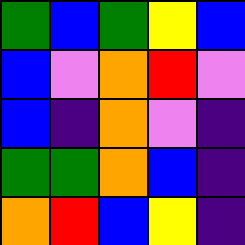[["green", "blue", "green", "yellow", "blue"], ["blue", "violet", "orange", "red", "violet"], ["blue", "indigo", "orange", "violet", "indigo"], ["green", "green", "orange", "blue", "indigo"], ["orange", "red", "blue", "yellow", "indigo"]]